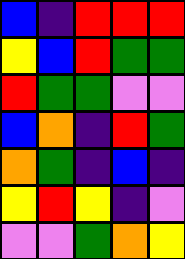[["blue", "indigo", "red", "red", "red"], ["yellow", "blue", "red", "green", "green"], ["red", "green", "green", "violet", "violet"], ["blue", "orange", "indigo", "red", "green"], ["orange", "green", "indigo", "blue", "indigo"], ["yellow", "red", "yellow", "indigo", "violet"], ["violet", "violet", "green", "orange", "yellow"]]